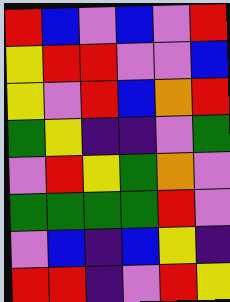[["red", "blue", "violet", "blue", "violet", "red"], ["yellow", "red", "red", "violet", "violet", "blue"], ["yellow", "violet", "red", "blue", "orange", "red"], ["green", "yellow", "indigo", "indigo", "violet", "green"], ["violet", "red", "yellow", "green", "orange", "violet"], ["green", "green", "green", "green", "red", "violet"], ["violet", "blue", "indigo", "blue", "yellow", "indigo"], ["red", "red", "indigo", "violet", "red", "yellow"]]